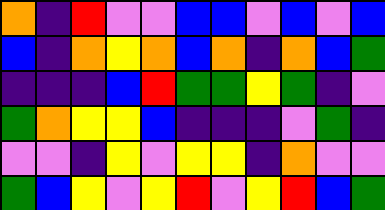[["orange", "indigo", "red", "violet", "violet", "blue", "blue", "violet", "blue", "violet", "blue"], ["blue", "indigo", "orange", "yellow", "orange", "blue", "orange", "indigo", "orange", "blue", "green"], ["indigo", "indigo", "indigo", "blue", "red", "green", "green", "yellow", "green", "indigo", "violet"], ["green", "orange", "yellow", "yellow", "blue", "indigo", "indigo", "indigo", "violet", "green", "indigo"], ["violet", "violet", "indigo", "yellow", "violet", "yellow", "yellow", "indigo", "orange", "violet", "violet"], ["green", "blue", "yellow", "violet", "yellow", "red", "violet", "yellow", "red", "blue", "green"]]